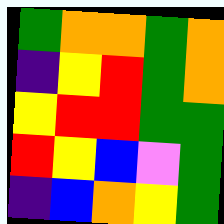[["green", "orange", "orange", "green", "orange"], ["indigo", "yellow", "red", "green", "orange"], ["yellow", "red", "red", "green", "green"], ["red", "yellow", "blue", "violet", "green"], ["indigo", "blue", "orange", "yellow", "green"]]